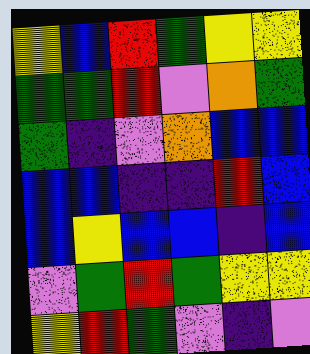[["yellow", "blue", "red", "green", "yellow", "yellow"], ["green", "green", "red", "violet", "orange", "green"], ["green", "indigo", "violet", "orange", "blue", "blue"], ["blue", "blue", "indigo", "indigo", "red", "blue"], ["blue", "yellow", "blue", "blue", "indigo", "blue"], ["violet", "green", "red", "green", "yellow", "yellow"], ["yellow", "red", "green", "violet", "indigo", "violet"]]